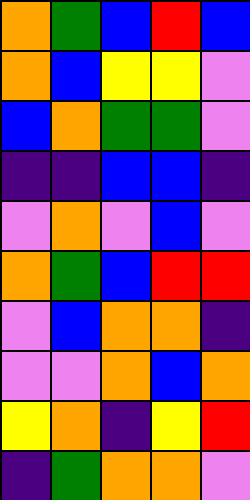[["orange", "green", "blue", "red", "blue"], ["orange", "blue", "yellow", "yellow", "violet"], ["blue", "orange", "green", "green", "violet"], ["indigo", "indigo", "blue", "blue", "indigo"], ["violet", "orange", "violet", "blue", "violet"], ["orange", "green", "blue", "red", "red"], ["violet", "blue", "orange", "orange", "indigo"], ["violet", "violet", "orange", "blue", "orange"], ["yellow", "orange", "indigo", "yellow", "red"], ["indigo", "green", "orange", "orange", "violet"]]